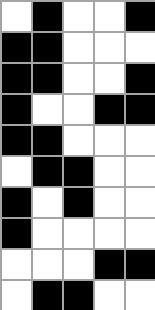[["white", "black", "white", "white", "black"], ["black", "black", "white", "white", "white"], ["black", "black", "white", "white", "black"], ["black", "white", "white", "black", "black"], ["black", "black", "white", "white", "white"], ["white", "black", "black", "white", "white"], ["black", "white", "black", "white", "white"], ["black", "white", "white", "white", "white"], ["white", "white", "white", "black", "black"], ["white", "black", "black", "white", "white"]]